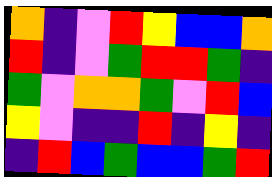[["orange", "indigo", "violet", "red", "yellow", "blue", "blue", "orange"], ["red", "indigo", "violet", "green", "red", "red", "green", "indigo"], ["green", "violet", "orange", "orange", "green", "violet", "red", "blue"], ["yellow", "violet", "indigo", "indigo", "red", "indigo", "yellow", "indigo"], ["indigo", "red", "blue", "green", "blue", "blue", "green", "red"]]